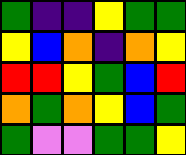[["green", "indigo", "indigo", "yellow", "green", "green"], ["yellow", "blue", "orange", "indigo", "orange", "yellow"], ["red", "red", "yellow", "green", "blue", "red"], ["orange", "green", "orange", "yellow", "blue", "green"], ["green", "violet", "violet", "green", "green", "yellow"]]